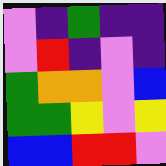[["violet", "indigo", "green", "indigo", "indigo"], ["violet", "red", "indigo", "violet", "indigo"], ["green", "orange", "orange", "violet", "blue"], ["green", "green", "yellow", "violet", "yellow"], ["blue", "blue", "red", "red", "violet"]]